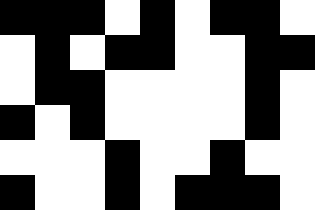[["black", "black", "black", "white", "black", "white", "black", "black", "white"], ["white", "black", "white", "black", "black", "white", "white", "black", "black"], ["white", "black", "black", "white", "white", "white", "white", "black", "white"], ["black", "white", "black", "white", "white", "white", "white", "black", "white"], ["white", "white", "white", "black", "white", "white", "black", "white", "white"], ["black", "white", "white", "black", "white", "black", "black", "black", "white"]]